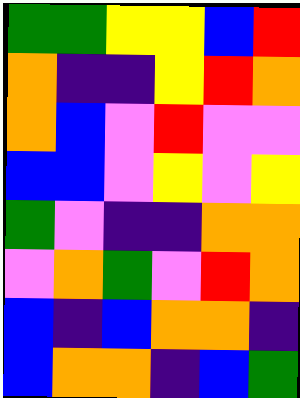[["green", "green", "yellow", "yellow", "blue", "red"], ["orange", "indigo", "indigo", "yellow", "red", "orange"], ["orange", "blue", "violet", "red", "violet", "violet"], ["blue", "blue", "violet", "yellow", "violet", "yellow"], ["green", "violet", "indigo", "indigo", "orange", "orange"], ["violet", "orange", "green", "violet", "red", "orange"], ["blue", "indigo", "blue", "orange", "orange", "indigo"], ["blue", "orange", "orange", "indigo", "blue", "green"]]